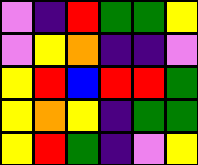[["violet", "indigo", "red", "green", "green", "yellow"], ["violet", "yellow", "orange", "indigo", "indigo", "violet"], ["yellow", "red", "blue", "red", "red", "green"], ["yellow", "orange", "yellow", "indigo", "green", "green"], ["yellow", "red", "green", "indigo", "violet", "yellow"]]